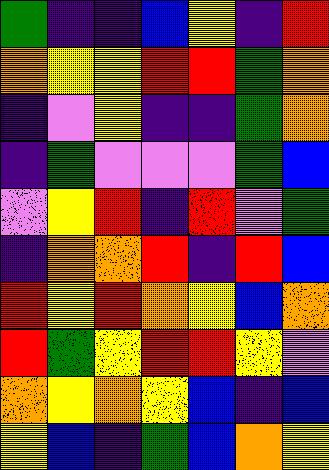[["green", "indigo", "indigo", "blue", "yellow", "indigo", "red"], ["orange", "yellow", "yellow", "red", "red", "green", "orange"], ["indigo", "violet", "yellow", "indigo", "indigo", "green", "orange"], ["indigo", "green", "violet", "violet", "violet", "green", "blue"], ["violet", "yellow", "red", "indigo", "red", "violet", "green"], ["indigo", "orange", "orange", "red", "indigo", "red", "blue"], ["red", "yellow", "red", "orange", "yellow", "blue", "orange"], ["red", "green", "yellow", "red", "red", "yellow", "violet"], ["orange", "yellow", "orange", "yellow", "blue", "indigo", "blue"], ["yellow", "blue", "indigo", "green", "blue", "orange", "yellow"]]